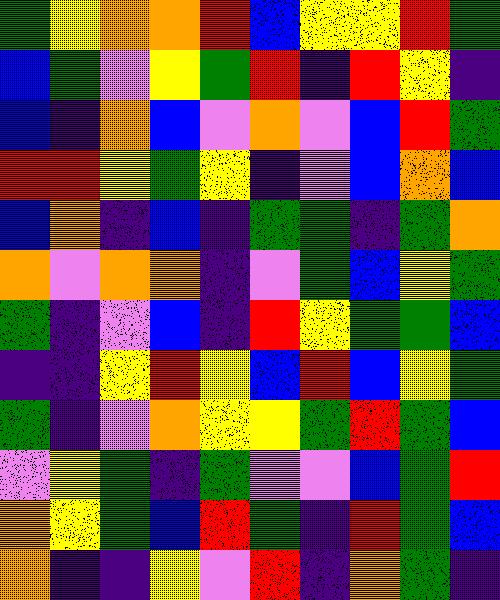[["green", "yellow", "orange", "orange", "red", "blue", "yellow", "yellow", "red", "green"], ["blue", "green", "violet", "yellow", "green", "red", "indigo", "red", "yellow", "indigo"], ["blue", "indigo", "orange", "blue", "violet", "orange", "violet", "blue", "red", "green"], ["red", "red", "yellow", "green", "yellow", "indigo", "violet", "blue", "orange", "blue"], ["blue", "orange", "indigo", "blue", "indigo", "green", "green", "indigo", "green", "orange"], ["orange", "violet", "orange", "orange", "indigo", "violet", "green", "blue", "yellow", "green"], ["green", "indigo", "violet", "blue", "indigo", "red", "yellow", "green", "green", "blue"], ["indigo", "indigo", "yellow", "red", "yellow", "blue", "red", "blue", "yellow", "green"], ["green", "indigo", "violet", "orange", "yellow", "yellow", "green", "red", "green", "blue"], ["violet", "yellow", "green", "indigo", "green", "violet", "violet", "blue", "green", "red"], ["orange", "yellow", "green", "blue", "red", "green", "indigo", "red", "green", "blue"], ["orange", "indigo", "indigo", "yellow", "violet", "red", "indigo", "orange", "green", "indigo"]]